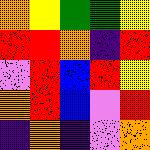[["orange", "yellow", "green", "green", "yellow"], ["red", "red", "orange", "indigo", "red"], ["violet", "red", "blue", "red", "yellow"], ["orange", "red", "blue", "violet", "red"], ["indigo", "orange", "indigo", "violet", "orange"]]